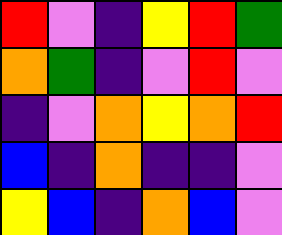[["red", "violet", "indigo", "yellow", "red", "green"], ["orange", "green", "indigo", "violet", "red", "violet"], ["indigo", "violet", "orange", "yellow", "orange", "red"], ["blue", "indigo", "orange", "indigo", "indigo", "violet"], ["yellow", "blue", "indigo", "orange", "blue", "violet"]]